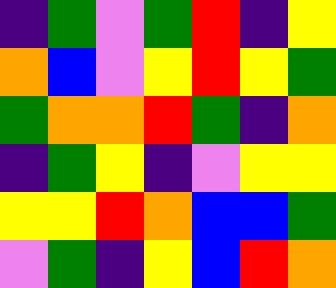[["indigo", "green", "violet", "green", "red", "indigo", "yellow"], ["orange", "blue", "violet", "yellow", "red", "yellow", "green"], ["green", "orange", "orange", "red", "green", "indigo", "orange"], ["indigo", "green", "yellow", "indigo", "violet", "yellow", "yellow"], ["yellow", "yellow", "red", "orange", "blue", "blue", "green"], ["violet", "green", "indigo", "yellow", "blue", "red", "orange"]]